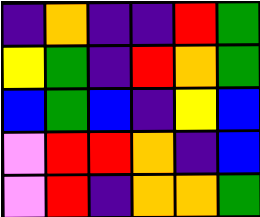[["indigo", "orange", "indigo", "indigo", "red", "green"], ["yellow", "green", "indigo", "red", "orange", "green"], ["blue", "green", "blue", "indigo", "yellow", "blue"], ["violet", "red", "red", "orange", "indigo", "blue"], ["violet", "red", "indigo", "orange", "orange", "green"]]